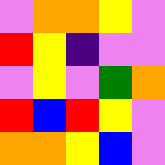[["violet", "orange", "orange", "yellow", "violet"], ["red", "yellow", "indigo", "violet", "violet"], ["violet", "yellow", "violet", "green", "orange"], ["red", "blue", "red", "yellow", "violet"], ["orange", "orange", "yellow", "blue", "violet"]]